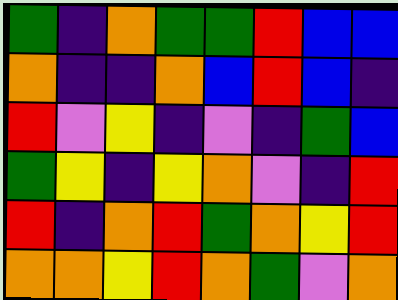[["green", "indigo", "orange", "green", "green", "red", "blue", "blue"], ["orange", "indigo", "indigo", "orange", "blue", "red", "blue", "indigo"], ["red", "violet", "yellow", "indigo", "violet", "indigo", "green", "blue"], ["green", "yellow", "indigo", "yellow", "orange", "violet", "indigo", "red"], ["red", "indigo", "orange", "red", "green", "orange", "yellow", "red"], ["orange", "orange", "yellow", "red", "orange", "green", "violet", "orange"]]